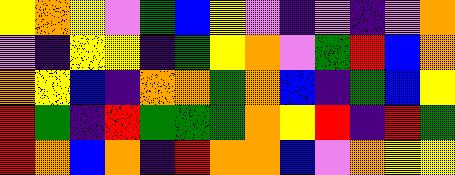[["yellow", "orange", "yellow", "violet", "green", "blue", "yellow", "violet", "indigo", "violet", "indigo", "violet", "orange"], ["violet", "indigo", "yellow", "yellow", "indigo", "green", "yellow", "orange", "violet", "green", "red", "blue", "orange"], ["orange", "yellow", "blue", "indigo", "orange", "orange", "green", "orange", "blue", "indigo", "green", "blue", "yellow"], ["red", "green", "indigo", "red", "green", "green", "green", "orange", "yellow", "red", "indigo", "red", "green"], ["red", "orange", "blue", "orange", "indigo", "red", "orange", "orange", "blue", "violet", "orange", "yellow", "yellow"]]